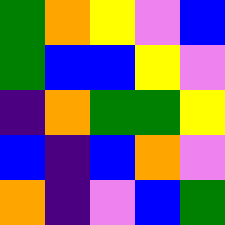[["green", "orange", "yellow", "violet", "blue"], ["green", "blue", "blue", "yellow", "violet"], ["indigo", "orange", "green", "green", "yellow"], ["blue", "indigo", "blue", "orange", "violet"], ["orange", "indigo", "violet", "blue", "green"]]